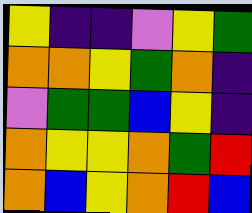[["yellow", "indigo", "indigo", "violet", "yellow", "green"], ["orange", "orange", "yellow", "green", "orange", "indigo"], ["violet", "green", "green", "blue", "yellow", "indigo"], ["orange", "yellow", "yellow", "orange", "green", "red"], ["orange", "blue", "yellow", "orange", "red", "blue"]]